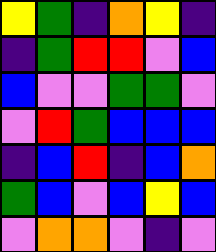[["yellow", "green", "indigo", "orange", "yellow", "indigo"], ["indigo", "green", "red", "red", "violet", "blue"], ["blue", "violet", "violet", "green", "green", "violet"], ["violet", "red", "green", "blue", "blue", "blue"], ["indigo", "blue", "red", "indigo", "blue", "orange"], ["green", "blue", "violet", "blue", "yellow", "blue"], ["violet", "orange", "orange", "violet", "indigo", "violet"]]